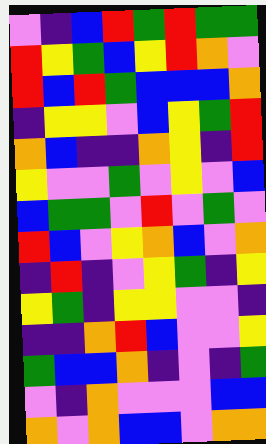[["violet", "indigo", "blue", "red", "green", "red", "green", "green"], ["red", "yellow", "green", "blue", "yellow", "red", "orange", "violet"], ["red", "blue", "red", "green", "blue", "blue", "blue", "orange"], ["indigo", "yellow", "yellow", "violet", "blue", "yellow", "green", "red"], ["orange", "blue", "indigo", "indigo", "orange", "yellow", "indigo", "red"], ["yellow", "violet", "violet", "green", "violet", "yellow", "violet", "blue"], ["blue", "green", "green", "violet", "red", "violet", "green", "violet"], ["red", "blue", "violet", "yellow", "orange", "blue", "violet", "orange"], ["indigo", "red", "indigo", "violet", "yellow", "green", "indigo", "yellow"], ["yellow", "green", "indigo", "yellow", "yellow", "violet", "violet", "indigo"], ["indigo", "indigo", "orange", "red", "blue", "violet", "violet", "yellow"], ["green", "blue", "blue", "orange", "indigo", "violet", "indigo", "green"], ["violet", "indigo", "orange", "violet", "violet", "violet", "blue", "blue"], ["orange", "violet", "orange", "blue", "blue", "violet", "orange", "orange"]]